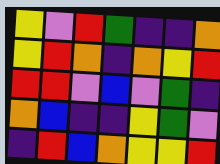[["yellow", "violet", "red", "green", "indigo", "indigo", "orange"], ["yellow", "red", "orange", "indigo", "orange", "yellow", "red"], ["red", "red", "violet", "blue", "violet", "green", "indigo"], ["orange", "blue", "indigo", "indigo", "yellow", "green", "violet"], ["indigo", "red", "blue", "orange", "yellow", "yellow", "red"]]